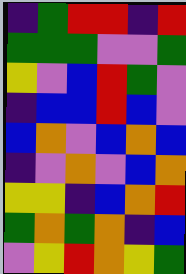[["indigo", "green", "red", "red", "indigo", "red"], ["green", "green", "green", "violet", "violet", "green"], ["yellow", "violet", "blue", "red", "green", "violet"], ["indigo", "blue", "blue", "red", "blue", "violet"], ["blue", "orange", "violet", "blue", "orange", "blue"], ["indigo", "violet", "orange", "violet", "blue", "orange"], ["yellow", "yellow", "indigo", "blue", "orange", "red"], ["green", "orange", "green", "orange", "indigo", "blue"], ["violet", "yellow", "red", "orange", "yellow", "green"]]